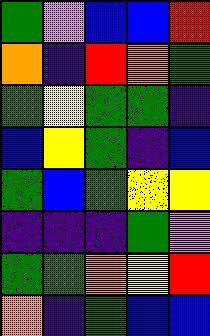[["green", "violet", "blue", "blue", "red"], ["orange", "indigo", "red", "orange", "green"], ["green", "yellow", "green", "green", "indigo"], ["blue", "yellow", "green", "indigo", "blue"], ["green", "blue", "green", "yellow", "yellow"], ["indigo", "indigo", "indigo", "green", "violet"], ["green", "green", "orange", "yellow", "red"], ["orange", "indigo", "green", "blue", "blue"]]